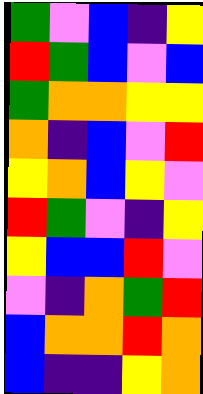[["green", "violet", "blue", "indigo", "yellow"], ["red", "green", "blue", "violet", "blue"], ["green", "orange", "orange", "yellow", "yellow"], ["orange", "indigo", "blue", "violet", "red"], ["yellow", "orange", "blue", "yellow", "violet"], ["red", "green", "violet", "indigo", "yellow"], ["yellow", "blue", "blue", "red", "violet"], ["violet", "indigo", "orange", "green", "red"], ["blue", "orange", "orange", "red", "orange"], ["blue", "indigo", "indigo", "yellow", "orange"]]